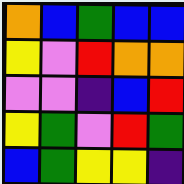[["orange", "blue", "green", "blue", "blue"], ["yellow", "violet", "red", "orange", "orange"], ["violet", "violet", "indigo", "blue", "red"], ["yellow", "green", "violet", "red", "green"], ["blue", "green", "yellow", "yellow", "indigo"]]